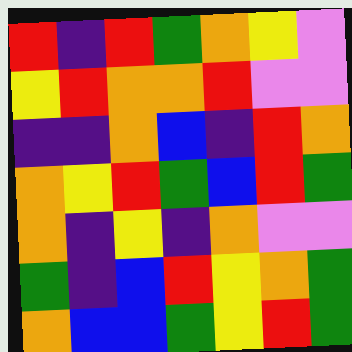[["red", "indigo", "red", "green", "orange", "yellow", "violet"], ["yellow", "red", "orange", "orange", "red", "violet", "violet"], ["indigo", "indigo", "orange", "blue", "indigo", "red", "orange"], ["orange", "yellow", "red", "green", "blue", "red", "green"], ["orange", "indigo", "yellow", "indigo", "orange", "violet", "violet"], ["green", "indigo", "blue", "red", "yellow", "orange", "green"], ["orange", "blue", "blue", "green", "yellow", "red", "green"]]